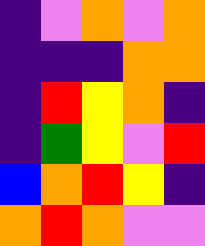[["indigo", "violet", "orange", "violet", "orange"], ["indigo", "indigo", "indigo", "orange", "orange"], ["indigo", "red", "yellow", "orange", "indigo"], ["indigo", "green", "yellow", "violet", "red"], ["blue", "orange", "red", "yellow", "indigo"], ["orange", "red", "orange", "violet", "violet"]]